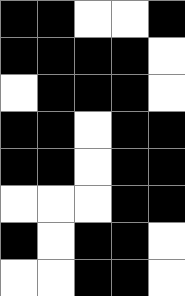[["black", "black", "white", "white", "black"], ["black", "black", "black", "black", "white"], ["white", "black", "black", "black", "white"], ["black", "black", "white", "black", "black"], ["black", "black", "white", "black", "black"], ["white", "white", "white", "black", "black"], ["black", "white", "black", "black", "white"], ["white", "white", "black", "black", "white"]]